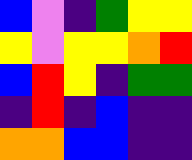[["blue", "violet", "indigo", "green", "yellow", "yellow"], ["yellow", "violet", "yellow", "yellow", "orange", "red"], ["blue", "red", "yellow", "indigo", "green", "green"], ["indigo", "red", "indigo", "blue", "indigo", "indigo"], ["orange", "orange", "blue", "blue", "indigo", "indigo"]]